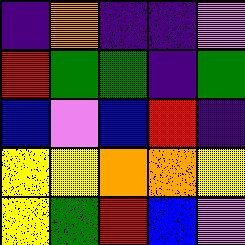[["indigo", "orange", "indigo", "indigo", "violet"], ["red", "green", "green", "indigo", "green"], ["blue", "violet", "blue", "red", "indigo"], ["yellow", "yellow", "orange", "orange", "yellow"], ["yellow", "green", "red", "blue", "violet"]]